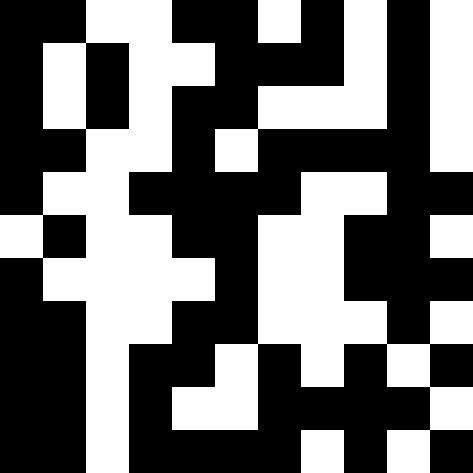[["black", "black", "white", "white", "black", "black", "white", "black", "white", "black", "white"], ["black", "white", "black", "white", "white", "black", "black", "black", "white", "black", "white"], ["black", "white", "black", "white", "black", "black", "white", "white", "white", "black", "white"], ["black", "black", "white", "white", "black", "white", "black", "black", "black", "black", "white"], ["black", "white", "white", "black", "black", "black", "black", "white", "white", "black", "black"], ["white", "black", "white", "white", "black", "black", "white", "white", "black", "black", "white"], ["black", "white", "white", "white", "white", "black", "white", "white", "black", "black", "black"], ["black", "black", "white", "white", "black", "black", "white", "white", "white", "black", "white"], ["black", "black", "white", "black", "black", "white", "black", "white", "black", "white", "black"], ["black", "black", "white", "black", "white", "white", "black", "black", "black", "black", "white"], ["black", "black", "white", "black", "black", "black", "black", "white", "black", "white", "black"]]